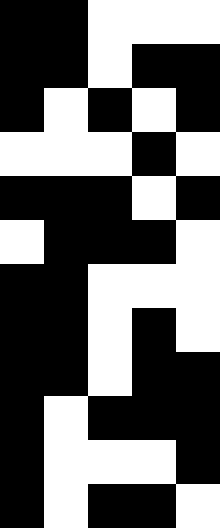[["black", "black", "white", "white", "white"], ["black", "black", "white", "black", "black"], ["black", "white", "black", "white", "black"], ["white", "white", "white", "black", "white"], ["black", "black", "black", "white", "black"], ["white", "black", "black", "black", "white"], ["black", "black", "white", "white", "white"], ["black", "black", "white", "black", "white"], ["black", "black", "white", "black", "black"], ["black", "white", "black", "black", "black"], ["black", "white", "white", "white", "black"], ["black", "white", "black", "black", "white"]]